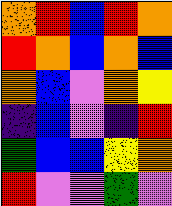[["orange", "red", "blue", "red", "orange"], ["red", "orange", "blue", "orange", "blue"], ["orange", "blue", "violet", "orange", "yellow"], ["indigo", "blue", "violet", "indigo", "red"], ["green", "blue", "blue", "yellow", "orange"], ["red", "violet", "violet", "green", "violet"]]